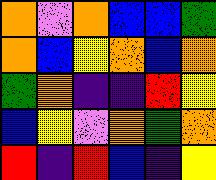[["orange", "violet", "orange", "blue", "blue", "green"], ["orange", "blue", "yellow", "orange", "blue", "orange"], ["green", "orange", "indigo", "indigo", "red", "yellow"], ["blue", "yellow", "violet", "orange", "green", "orange"], ["red", "indigo", "red", "blue", "indigo", "yellow"]]